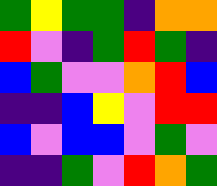[["green", "yellow", "green", "green", "indigo", "orange", "orange"], ["red", "violet", "indigo", "green", "red", "green", "indigo"], ["blue", "green", "violet", "violet", "orange", "red", "blue"], ["indigo", "indigo", "blue", "yellow", "violet", "red", "red"], ["blue", "violet", "blue", "blue", "violet", "green", "violet"], ["indigo", "indigo", "green", "violet", "red", "orange", "green"]]